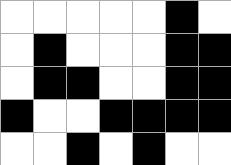[["white", "white", "white", "white", "white", "black", "white"], ["white", "black", "white", "white", "white", "black", "black"], ["white", "black", "black", "white", "white", "black", "black"], ["black", "white", "white", "black", "black", "black", "black"], ["white", "white", "black", "white", "black", "white", "white"]]